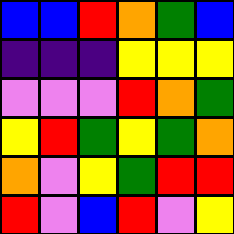[["blue", "blue", "red", "orange", "green", "blue"], ["indigo", "indigo", "indigo", "yellow", "yellow", "yellow"], ["violet", "violet", "violet", "red", "orange", "green"], ["yellow", "red", "green", "yellow", "green", "orange"], ["orange", "violet", "yellow", "green", "red", "red"], ["red", "violet", "blue", "red", "violet", "yellow"]]